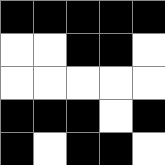[["black", "black", "black", "black", "black"], ["white", "white", "black", "black", "white"], ["white", "white", "white", "white", "white"], ["black", "black", "black", "white", "black"], ["black", "white", "black", "black", "white"]]